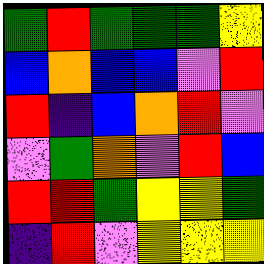[["green", "red", "green", "green", "green", "yellow"], ["blue", "orange", "blue", "blue", "violet", "red"], ["red", "indigo", "blue", "orange", "red", "violet"], ["violet", "green", "orange", "violet", "red", "blue"], ["red", "red", "green", "yellow", "yellow", "green"], ["indigo", "red", "violet", "yellow", "yellow", "yellow"]]